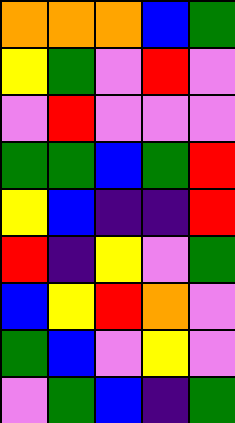[["orange", "orange", "orange", "blue", "green"], ["yellow", "green", "violet", "red", "violet"], ["violet", "red", "violet", "violet", "violet"], ["green", "green", "blue", "green", "red"], ["yellow", "blue", "indigo", "indigo", "red"], ["red", "indigo", "yellow", "violet", "green"], ["blue", "yellow", "red", "orange", "violet"], ["green", "blue", "violet", "yellow", "violet"], ["violet", "green", "blue", "indigo", "green"]]